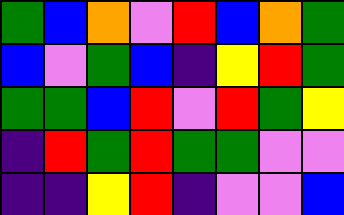[["green", "blue", "orange", "violet", "red", "blue", "orange", "green"], ["blue", "violet", "green", "blue", "indigo", "yellow", "red", "green"], ["green", "green", "blue", "red", "violet", "red", "green", "yellow"], ["indigo", "red", "green", "red", "green", "green", "violet", "violet"], ["indigo", "indigo", "yellow", "red", "indigo", "violet", "violet", "blue"]]